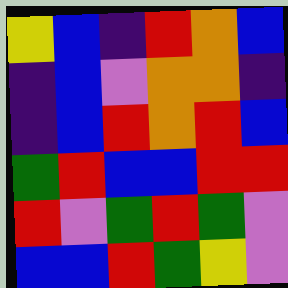[["yellow", "blue", "indigo", "red", "orange", "blue"], ["indigo", "blue", "violet", "orange", "orange", "indigo"], ["indigo", "blue", "red", "orange", "red", "blue"], ["green", "red", "blue", "blue", "red", "red"], ["red", "violet", "green", "red", "green", "violet"], ["blue", "blue", "red", "green", "yellow", "violet"]]